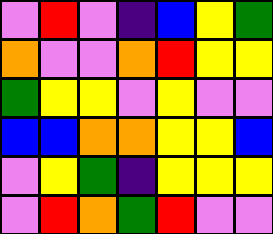[["violet", "red", "violet", "indigo", "blue", "yellow", "green"], ["orange", "violet", "violet", "orange", "red", "yellow", "yellow"], ["green", "yellow", "yellow", "violet", "yellow", "violet", "violet"], ["blue", "blue", "orange", "orange", "yellow", "yellow", "blue"], ["violet", "yellow", "green", "indigo", "yellow", "yellow", "yellow"], ["violet", "red", "orange", "green", "red", "violet", "violet"]]